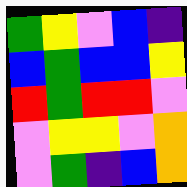[["green", "yellow", "violet", "blue", "indigo"], ["blue", "green", "blue", "blue", "yellow"], ["red", "green", "red", "red", "violet"], ["violet", "yellow", "yellow", "violet", "orange"], ["violet", "green", "indigo", "blue", "orange"]]